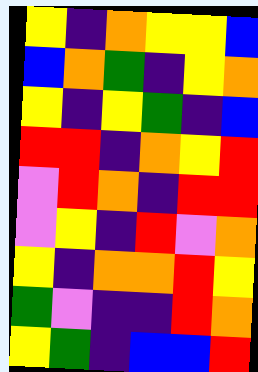[["yellow", "indigo", "orange", "yellow", "yellow", "blue"], ["blue", "orange", "green", "indigo", "yellow", "orange"], ["yellow", "indigo", "yellow", "green", "indigo", "blue"], ["red", "red", "indigo", "orange", "yellow", "red"], ["violet", "red", "orange", "indigo", "red", "red"], ["violet", "yellow", "indigo", "red", "violet", "orange"], ["yellow", "indigo", "orange", "orange", "red", "yellow"], ["green", "violet", "indigo", "indigo", "red", "orange"], ["yellow", "green", "indigo", "blue", "blue", "red"]]